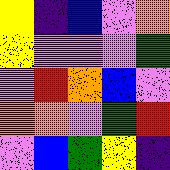[["yellow", "indigo", "blue", "violet", "orange"], ["yellow", "violet", "violet", "violet", "green"], ["violet", "red", "orange", "blue", "violet"], ["orange", "orange", "violet", "green", "red"], ["violet", "blue", "green", "yellow", "indigo"]]